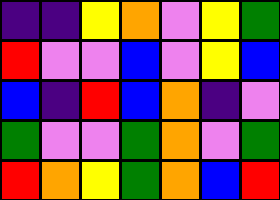[["indigo", "indigo", "yellow", "orange", "violet", "yellow", "green"], ["red", "violet", "violet", "blue", "violet", "yellow", "blue"], ["blue", "indigo", "red", "blue", "orange", "indigo", "violet"], ["green", "violet", "violet", "green", "orange", "violet", "green"], ["red", "orange", "yellow", "green", "orange", "blue", "red"]]